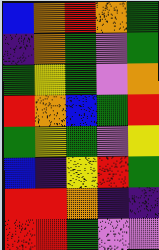[["blue", "orange", "red", "orange", "green"], ["indigo", "orange", "green", "violet", "green"], ["green", "yellow", "green", "violet", "orange"], ["red", "orange", "blue", "green", "red"], ["green", "yellow", "green", "violet", "yellow"], ["blue", "indigo", "yellow", "red", "green"], ["red", "red", "orange", "indigo", "indigo"], ["red", "red", "green", "violet", "violet"]]